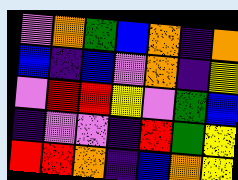[["violet", "orange", "green", "blue", "orange", "indigo", "orange"], ["blue", "indigo", "blue", "violet", "orange", "indigo", "yellow"], ["violet", "red", "red", "yellow", "violet", "green", "blue"], ["indigo", "violet", "violet", "indigo", "red", "green", "yellow"], ["red", "red", "orange", "indigo", "blue", "orange", "yellow"]]